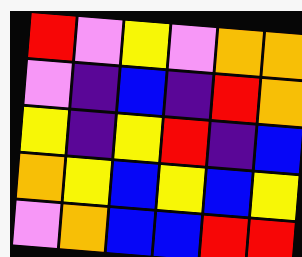[["red", "violet", "yellow", "violet", "orange", "orange"], ["violet", "indigo", "blue", "indigo", "red", "orange"], ["yellow", "indigo", "yellow", "red", "indigo", "blue"], ["orange", "yellow", "blue", "yellow", "blue", "yellow"], ["violet", "orange", "blue", "blue", "red", "red"]]